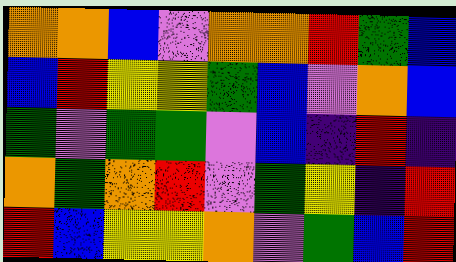[["orange", "orange", "blue", "violet", "orange", "orange", "red", "green", "blue"], ["blue", "red", "yellow", "yellow", "green", "blue", "violet", "orange", "blue"], ["green", "violet", "green", "green", "violet", "blue", "indigo", "red", "indigo"], ["orange", "green", "orange", "red", "violet", "green", "yellow", "indigo", "red"], ["red", "blue", "yellow", "yellow", "orange", "violet", "green", "blue", "red"]]